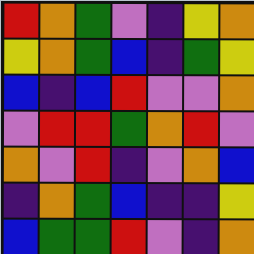[["red", "orange", "green", "violet", "indigo", "yellow", "orange"], ["yellow", "orange", "green", "blue", "indigo", "green", "yellow"], ["blue", "indigo", "blue", "red", "violet", "violet", "orange"], ["violet", "red", "red", "green", "orange", "red", "violet"], ["orange", "violet", "red", "indigo", "violet", "orange", "blue"], ["indigo", "orange", "green", "blue", "indigo", "indigo", "yellow"], ["blue", "green", "green", "red", "violet", "indigo", "orange"]]